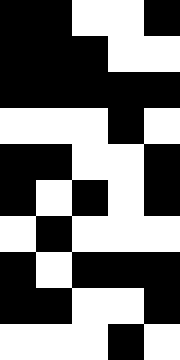[["black", "black", "white", "white", "black"], ["black", "black", "black", "white", "white"], ["black", "black", "black", "black", "black"], ["white", "white", "white", "black", "white"], ["black", "black", "white", "white", "black"], ["black", "white", "black", "white", "black"], ["white", "black", "white", "white", "white"], ["black", "white", "black", "black", "black"], ["black", "black", "white", "white", "black"], ["white", "white", "white", "black", "white"]]